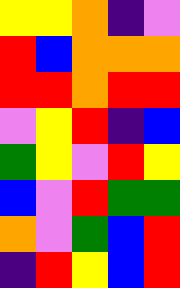[["yellow", "yellow", "orange", "indigo", "violet"], ["red", "blue", "orange", "orange", "orange"], ["red", "red", "orange", "red", "red"], ["violet", "yellow", "red", "indigo", "blue"], ["green", "yellow", "violet", "red", "yellow"], ["blue", "violet", "red", "green", "green"], ["orange", "violet", "green", "blue", "red"], ["indigo", "red", "yellow", "blue", "red"]]